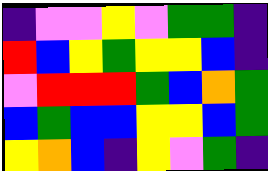[["indigo", "violet", "violet", "yellow", "violet", "green", "green", "indigo"], ["red", "blue", "yellow", "green", "yellow", "yellow", "blue", "indigo"], ["violet", "red", "red", "red", "green", "blue", "orange", "green"], ["blue", "green", "blue", "blue", "yellow", "yellow", "blue", "green"], ["yellow", "orange", "blue", "indigo", "yellow", "violet", "green", "indigo"]]